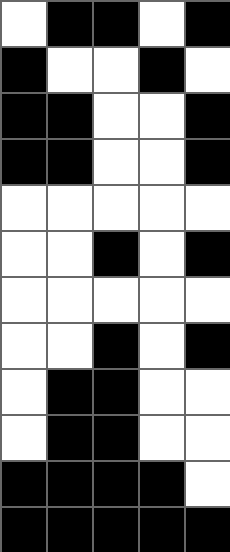[["white", "black", "black", "white", "black"], ["black", "white", "white", "black", "white"], ["black", "black", "white", "white", "black"], ["black", "black", "white", "white", "black"], ["white", "white", "white", "white", "white"], ["white", "white", "black", "white", "black"], ["white", "white", "white", "white", "white"], ["white", "white", "black", "white", "black"], ["white", "black", "black", "white", "white"], ["white", "black", "black", "white", "white"], ["black", "black", "black", "black", "white"], ["black", "black", "black", "black", "black"]]